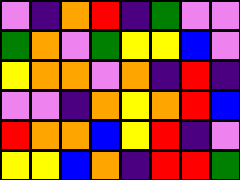[["violet", "indigo", "orange", "red", "indigo", "green", "violet", "violet"], ["green", "orange", "violet", "green", "yellow", "yellow", "blue", "violet"], ["yellow", "orange", "orange", "violet", "orange", "indigo", "red", "indigo"], ["violet", "violet", "indigo", "orange", "yellow", "orange", "red", "blue"], ["red", "orange", "orange", "blue", "yellow", "red", "indigo", "violet"], ["yellow", "yellow", "blue", "orange", "indigo", "red", "red", "green"]]